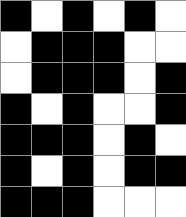[["black", "white", "black", "white", "black", "white"], ["white", "black", "black", "black", "white", "white"], ["white", "black", "black", "black", "white", "black"], ["black", "white", "black", "white", "white", "black"], ["black", "black", "black", "white", "black", "white"], ["black", "white", "black", "white", "black", "black"], ["black", "black", "black", "white", "white", "white"]]